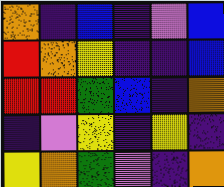[["orange", "indigo", "blue", "indigo", "violet", "blue"], ["red", "orange", "yellow", "indigo", "indigo", "blue"], ["red", "red", "green", "blue", "indigo", "orange"], ["indigo", "violet", "yellow", "indigo", "yellow", "indigo"], ["yellow", "orange", "green", "violet", "indigo", "orange"]]